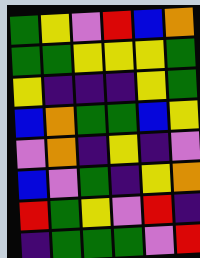[["green", "yellow", "violet", "red", "blue", "orange"], ["green", "green", "yellow", "yellow", "yellow", "green"], ["yellow", "indigo", "indigo", "indigo", "yellow", "green"], ["blue", "orange", "green", "green", "blue", "yellow"], ["violet", "orange", "indigo", "yellow", "indigo", "violet"], ["blue", "violet", "green", "indigo", "yellow", "orange"], ["red", "green", "yellow", "violet", "red", "indigo"], ["indigo", "green", "green", "green", "violet", "red"]]